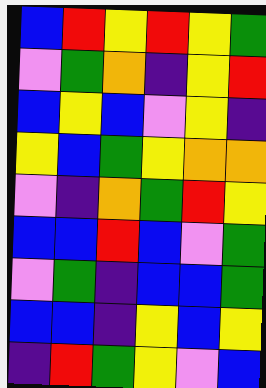[["blue", "red", "yellow", "red", "yellow", "green"], ["violet", "green", "orange", "indigo", "yellow", "red"], ["blue", "yellow", "blue", "violet", "yellow", "indigo"], ["yellow", "blue", "green", "yellow", "orange", "orange"], ["violet", "indigo", "orange", "green", "red", "yellow"], ["blue", "blue", "red", "blue", "violet", "green"], ["violet", "green", "indigo", "blue", "blue", "green"], ["blue", "blue", "indigo", "yellow", "blue", "yellow"], ["indigo", "red", "green", "yellow", "violet", "blue"]]